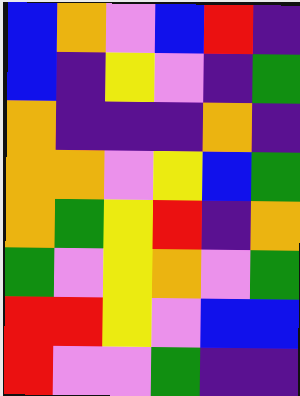[["blue", "orange", "violet", "blue", "red", "indigo"], ["blue", "indigo", "yellow", "violet", "indigo", "green"], ["orange", "indigo", "indigo", "indigo", "orange", "indigo"], ["orange", "orange", "violet", "yellow", "blue", "green"], ["orange", "green", "yellow", "red", "indigo", "orange"], ["green", "violet", "yellow", "orange", "violet", "green"], ["red", "red", "yellow", "violet", "blue", "blue"], ["red", "violet", "violet", "green", "indigo", "indigo"]]